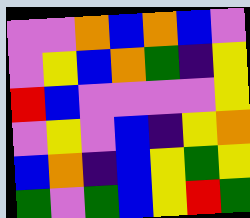[["violet", "violet", "orange", "blue", "orange", "blue", "violet"], ["violet", "yellow", "blue", "orange", "green", "indigo", "yellow"], ["red", "blue", "violet", "violet", "violet", "violet", "yellow"], ["violet", "yellow", "violet", "blue", "indigo", "yellow", "orange"], ["blue", "orange", "indigo", "blue", "yellow", "green", "yellow"], ["green", "violet", "green", "blue", "yellow", "red", "green"]]